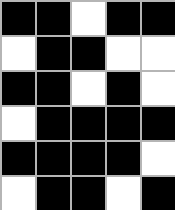[["black", "black", "white", "black", "black"], ["white", "black", "black", "white", "white"], ["black", "black", "white", "black", "white"], ["white", "black", "black", "black", "black"], ["black", "black", "black", "black", "white"], ["white", "black", "black", "white", "black"]]